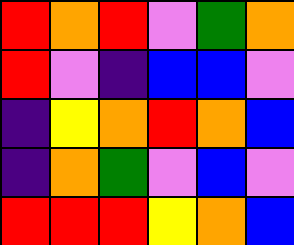[["red", "orange", "red", "violet", "green", "orange"], ["red", "violet", "indigo", "blue", "blue", "violet"], ["indigo", "yellow", "orange", "red", "orange", "blue"], ["indigo", "orange", "green", "violet", "blue", "violet"], ["red", "red", "red", "yellow", "orange", "blue"]]